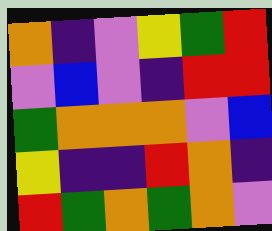[["orange", "indigo", "violet", "yellow", "green", "red"], ["violet", "blue", "violet", "indigo", "red", "red"], ["green", "orange", "orange", "orange", "violet", "blue"], ["yellow", "indigo", "indigo", "red", "orange", "indigo"], ["red", "green", "orange", "green", "orange", "violet"]]